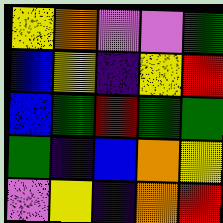[["yellow", "orange", "violet", "violet", "green"], ["blue", "yellow", "indigo", "yellow", "red"], ["blue", "green", "red", "green", "green"], ["green", "indigo", "blue", "orange", "yellow"], ["violet", "yellow", "indigo", "orange", "red"]]